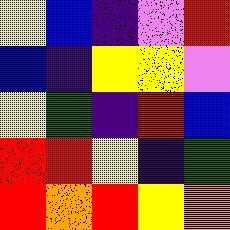[["yellow", "blue", "indigo", "violet", "red"], ["blue", "indigo", "yellow", "yellow", "violet"], ["yellow", "green", "indigo", "red", "blue"], ["red", "red", "yellow", "indigo", "green"], ["red", "orange", "red", "yellow", "orange"]]